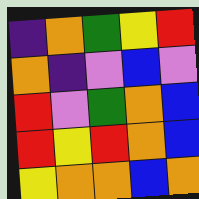[["indigo", "orange", "green", "yellow", "red"], ["orange", "indigo", "violet", "blue", "violet"], ["red", "violet", "green", "orange", "blue"], ["red", "yellow", "red", "orange", "blue"], ["yellow", "orange", "orange", "blue", "orange"]]